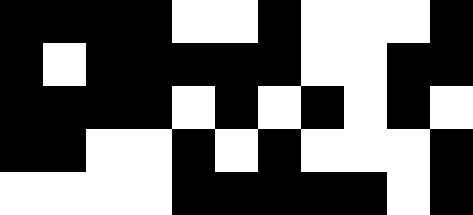[["black", "black", "black", "black", "white", "white", "black", "white", "white", "white", "black"], ["black", "white", "black", "black", "black", "black", "black", "white", "white", "black", "black"], ["black", "black", "black", "black", "white", "black", "white", "black", "white", "black", "white"], ["black", "black", "white", "white", "black", "white", "black", "white", "white", "white", "black"], ["white", "white", "white", "white", "black", "black", "black", "black", "black", "white", "black"]]